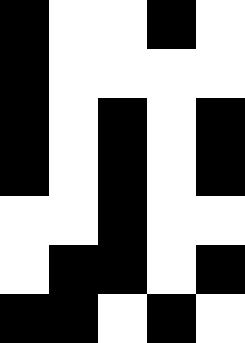[["black", "white", "white", "black", "white"], ["black", "white", "white", "white", "white"], ["black", "white", "black", "white", "black"], ["black", "white", "black", "white", "black"], ["white", "white", "black", "white", "white"], ["white", "black", "black", "white", "black"], ["black", "black", "white", "black", "white"]]